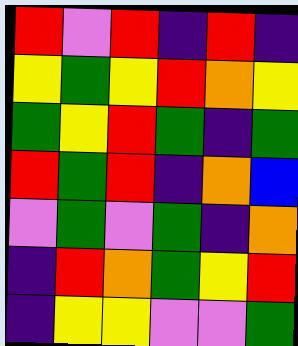[["red", "violet", "red", "indigo", "red", "indigo"], ["yellow", "green", "yellow", "red", "orange", "yellow"], ["green", "yellow", "red", "green", "indigo", "green"], ["red", "green", "red", "indigo", "orange", "blue"], ["violet", "green", "violet", "green", "indigo", "orange"], ["indigo", "red", "orange", "green", "yellow", "red"], ["indigo", "yellow", "yellow", "violet", "violet", "green"]]